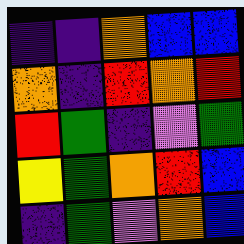[["indigo", "indigo", "orange", "blue", "blue"], ["orange", "indigo", "red", "orange", "red"], ["red", "green", "indigo", "violet", "green"], ["yellow", "green", "orange", "red", "blue"], ["indigo", "green", "violet", "orange", "blue"]]